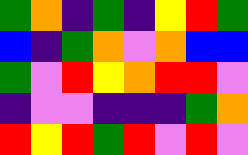[["green", "orange", "indigo", "green", "indigo", "yellow", "red", "green"], ["blue", "indigo", "green", "orange", "violet", "orange", "blue", "blue"], ["green", "violet", "red", "yellow", "orange", "red", "red", "violet"], ["indigo", "violet", "violet", "indigo", "indigo", "indigo", "green", "orange"], ["red", "yellow", "red", "green", "red", "violet", "red", "violet"]]